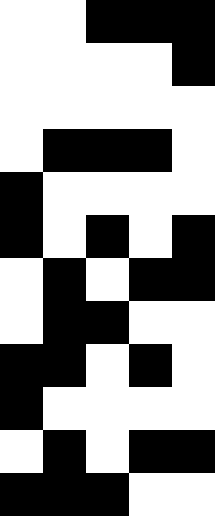[["white", "white", "black", "black", "black"], ["white", "white", "white", "white", "black"], ["white", "white", "white", "white", "white"], ["white", "black", "black", "black", "white"], ["black", "white", "white", "white", "white"], ["black", "white", "black", "white", "black"], ["white", "black", "white", "black", "black"], ["white", "black", "black", "white", "white"], ["black", "black", "white", "black", "white"], ["black", "white", "white", "white", "white"], ["white", "black", "white", "black", "black"], ["black", "black", "black", "white", "white"]]